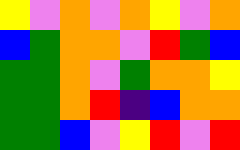[["yellow", "violet", "orange", "violet", "orange", "yellow", "violet", "orange"], ["blue", "green", "orange", "orange", "violet", "red", "green", "blue"], ["green", "green", "orange", "violet", "green", "orange", "orange", "yellow"], ["green", "green", "orange", "red", "indigo", "blue", "orange", "orange"], ["green", "green", "blue", "violet", "yellow", "red", "violet", "red"]]